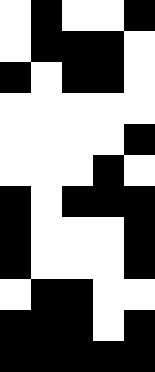[["white", "black", "white", "white", "black"], ["white", "black", "black", "black", "white"], ["black", "white", "black", "black", "white"], ["white", "white", "white", "white", "white"], ["white", "white", "white", "white", "black"], ["white", "white", "white", "black", "white"], ["black", "white", "black", "black", "black"], ["black", "white", "white", "white", "black"], ["black", "white", "white", "white", "black"], ["white", "black", "black", "white", "white"], ["black", "black", "black", "white", "black"], ["black", "black", "black", "black", "black"]]